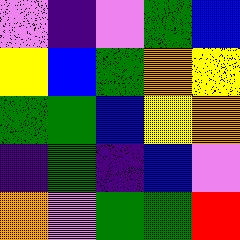[["violet", "indigo", "violet", "green", "blue"], ["yellow", "blue", "green", "orange", "yellow"], ["green", "green", "blue", "yellow", "orange"], ["indigo", "green", "indigo", "blue", "violet"], ["orange", "violet", "green", "green", "red"]]